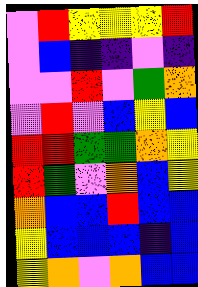[["violet", "red", "yellow", "yellow", "yellow", "red"], ["violet", "blue", "indigo", "indigo", "violet", "indigo"], ["violet", "violet", "red", "violet", "green", "orange"], ["violet", "red", "violet", "blue", "yellow", "blue"], ["red", "red", "green", "green", "orange", "yellow"], ["red", "green", "violet", "orange", "blue", "yellow"], ["orange", "blue", "blue", "red", "blue", "blue"], ["yellow", "blue", "blue", "blue", "indigo", "blue"], ["yellow", "orange", "violet", "orange", "blue", "blue"]]